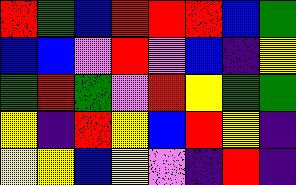[["red", "green", "blue", "red", "red", "red", "blue", "green"], ["blue", "blue", "violet", "red", "violet", "blue", "indigo", "yellow"], ["green", "red", "green", "violet", "red", "yellow", "green", "green"], ["yellow", "indigo", "red", "yellow", "blue", "red", "yellow", "indigo"], ["yellow", "yellow", "blue", "yellow", "violet", "indigo", "red", "indigo"]]